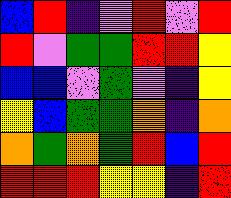[["blue", "red", "indigo", "violet", "red", "violet", "red"], ["red", "violet", "green", "green", "red", "red", "yellow"], ["blue", "blue", "violet", "green", "violet", "indigo", "yellow"], ["yellow", "blue", "green", "green", "orange", "indigo", "orange"], ["orange", "green", "orange", "green", "red", "blue", "red"], ["red", "red", "red", "yellow", "yellow", "indigo", "red"]]